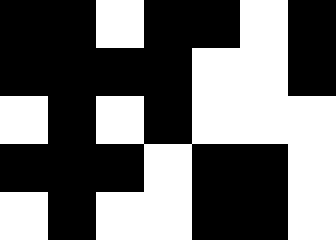[["black", "black", "white", "black", "black", "white", "black"], ["black", "black", "black", "black", "white", "white", "black"], ["white", "black", "white", "black", "white", "white", "white"], ["black", "black", "black", "white", "black", "black", "white"], ["white", "black", "white", "white", "black", "black", "white"]]